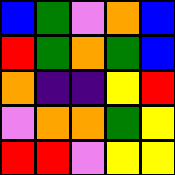[["blue", "green", "violet", "orange", "blue"], ["red", "green", "orange", "green", "blue"], ["orange", "indigo", "indigo", "yellow", "red"], ["violet", "orange", "orange", "green", "yellow"], ["red", "red", "violet", "yellow", "yellow"]]